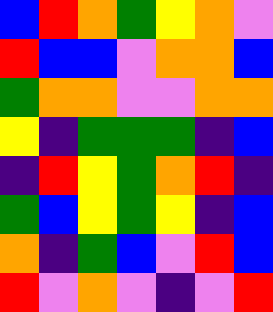[["blue", "red", "orange", "green", "yellow", "orange", "violet"], ["red", "blue", "blue", "violet", "orange", "orange", "blue"], ["green", "orange", "orange", "violet", "violet", "orange", "orange"], ["yellow", "indigo", "green", "green", "green", "indigo", "blue"], ["indigo", "red", "yellow", "green", "orange", "red", "indigo"], ["green", "blue", "yellow", "green", "yellow", "indigo", "blue"], ["orange", "indigo", "green", "blue", "violet", "red", "blue"], ["red", "violet", "orange", "violet", "indigo", "violet", "red"]]